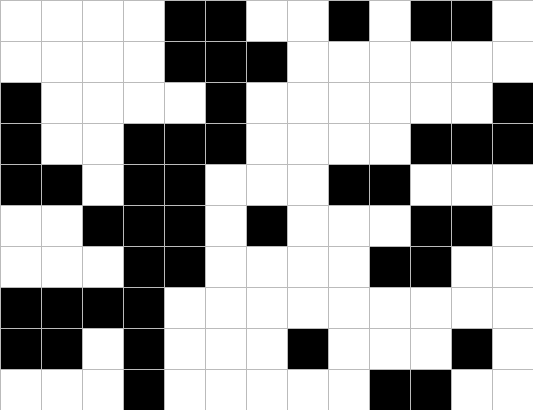[["white", "white", "white", "white", "black", "black", "white", "white", "black", "white", "black", "black", "white"], ["white", "white", "white", "white", "black", "black", "black", "white", "white", "white", "white", "white", "white"], ["black", "white", "white", "white", "white", "black", "white", "white", "white", "white", "white", "white", "black"], ["black", "white", "white", "black", "black", "black", "white", "white", "white", "white", "black", "black", "black"], ["black", "black", "white", "black", "black", "white", "white", "white", "black", "black", "white", "white", "white"], ["white", "white", "black", "black", "black", "white", "black", "white", "white", "white", "black", "black", "white"], ["white", "white", "white", "black", "black", "white", "white", "white", "white", "black", "black", "white", "white"], ["black", "black", "black", "black", "white", "white", "white", "white", "white", "white", "white", "white", "white"], ["black", "black", "white", "black", "white", "white", "white", "black", "white", "white", "white", "black", "white"], ["white", "white", "white", "black", "white", "white", "white", "white", "white", "black", "black", "white", "white"]]